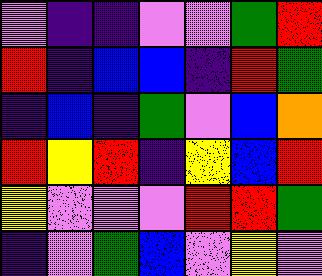[["violet", "indigo", "indigo", "violet", "violet", "green", "red"], ["red", "indigo", "blue", "blue", "indigo", "red", "green"], ["indigo", "blue", "indigo", "green", "violet", "blue", "orange"], ["red", "yellow", "red", "indigo", "yellow", "blue", "red"], ["yellow", "violet", "violet", "violet", "red", "red", "green"], ["indigo", "violet", "green", "blue", "violet", "yellow", "violet"]]